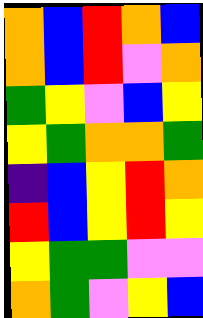[["orange", "blue", "red", "orange", "blue"], ["orange", "blue", "red", "violet", "orange"], ["green", "yellow", "violet", "blue", "yellow"], ["yellow", "green", "orange", "orange", "green"], ["indigo", "blue", "yellow", "red", "orange"], ["red", "blue", "yellow", "red", "yellow"], ["yellow", "green", "green", "violet", "violet"], ["orange", "green", "violet", "yellow", "blue"]]